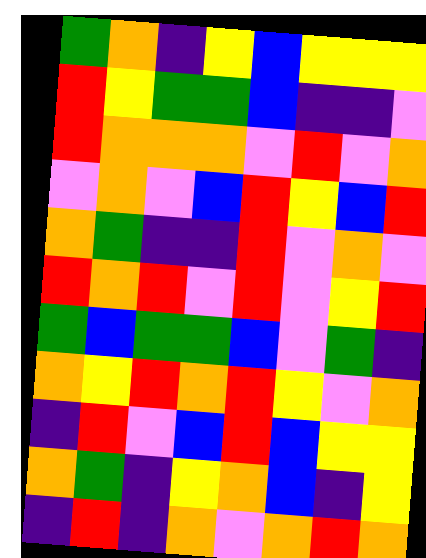[["green", "orange", "indigo", "yellow", "blue", "yellow", "yellow", "yellow"], ["red", "yellow", "green", "green", "blue", "indigo", "indigo", "violet"], ["red", "orange", "orange", "orange", "violet", "red", "violet", "orange"], ["violet", "orange", "violet", "blue", "red", "yellow", "blue", "red"], ["orange", "green", "indigo", "indigo", "red", "violet", "orange", "violet"], ["red", "orange", "red", "violet", "red", "violet", "yellow", "red"], ["green", "blue", "green", "green", "blue", "violet", "green", "indigo"], ["orange", "yellow", "red", "orange", "red", "yellow", "violet", "orange"], ["indigo", "red", "violet", "blue", "red", "blue", "yellow", "yellow"], ["orange", "green", "indigo", "yellow", "orange", "blue", "indigo", "yellow"], ["indigo", "red", "indigo", "orange", "violet", "orange", "red", "orange"]]